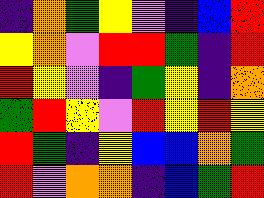[["indigo", "orange", "green", "yellow", "violet", "indigo", "blue", "red"], ["yellow", "orange", "violet", "red", "red", "green", "indigo", "red"], ["red", "yellow", "violet", "indigo", "green", "yellow", "indigo", "orange"], ["green", "red", "yellow", "violet", "red", "yellow", "red", "yellow"], ["red", "green", "indigo", "yellow", "blue", "blue", "orange", "green"], ["red", "violet", "orange", "orange", "indigo", "blue", "green", "red"]]